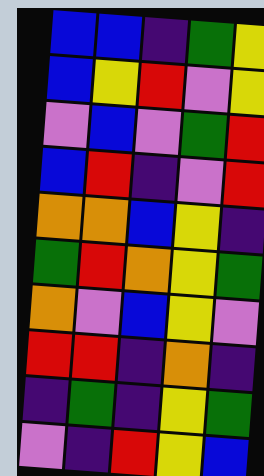[["blue", "blue", "indigo", "green", "yellow"], ["blue", "yellow", "red", "violet", "yellow"], ["violet", "blue", "violet", "green", "red"], ["blue", "red", "indigo", "violet", "red"], ["orange", "orange", "blue", "yellow", "indigo"], ["green", "red", "orange", "yellow", "green"], ["orange", "violet", "blue", "yellow", "violet"], ["red", "red", "indigo", "orange", "indigo"], ["indigo", "green", "indigo", "yellow", "green"], ["violet", "indigo", "red", "yellow", "blue"]]